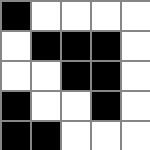[["black", "white", "white", "white", "white"], ["white", "black", "black", "black", "white"], ["white", "white", "black", "black", "white"], ["black", "white", "white", "black", "white"], ["black", "black", "white", "white", "white"]]